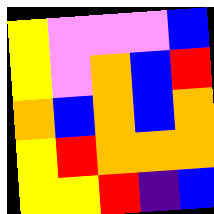[["yellow", "violet", "violet", "violet", "blue"], ["yellow", "violet", "orange", "blue", "red"], ["orange", "blue", "orange", "blue", "orange"], ["yellow", "red", "orange", "orange", "orange"], ["yellow", "yellow", "red", "indigo", "blue"]]